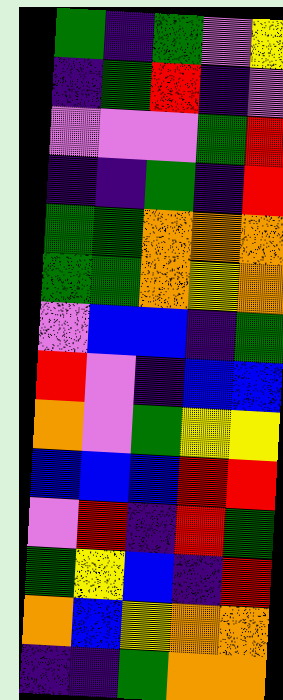[["green", "indigo", "green", "violet", "yellow"], ["indigo", "green", "red", "indigo", "violet"], ["violet", "violet", "violet", "green", "red"], ["indigo", "indigo", "green", "indigo", "red"], ["green", "green", "orange", "orange", "orange"], ["green", "green", "orange", "yellow", "orange"], ["violet", "blue", "blue", "indigo", "green"], ["red", "violet", "indigo", "blue", "blue"], ["orange", "violet", "green", "yellow", "yellow"], ["blue", "blue", "blue", "red", "red"], ["violet", "red", "indigo", "red", "green"], ["green", "yellow", "blue", "indigo", "red"], ["orange", "blue", "yellow", "orange", "orange"], ["indigo", "indigo", "green", "orange", "orange"]]